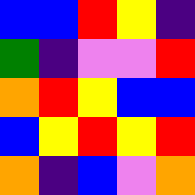[["blue", "blue", "red", "yellow", "indigo"], ["green", "indigo", "violet", "violet", "red"], ["orange", "red", "yellow", "blue", "blue"], ["blue", "yellow", "red", "yellow", "red"], ["orange", "indigo", "blue", "violet", "orange"]]